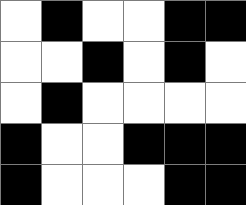[["white", "black", "white", "white", "black", "black"], ["white", "white", "black", "white", "black", "white"], ["white", "black", "white", "white", "white", "white"], ["black", "white", "white", "black", "black", "black"], ["black", "white", "white", "white", "black", "black"]]